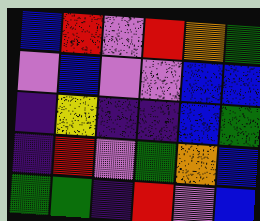[["blue", "red", "violet", "red", "orange", "green"], ["violet", "blue", "violet", "violet", "blue", "blue"], ["indigo", "yellow", "indigo", "indigo", "blue", "green"], ["indigo", "red", "violet", "green", "orange", "blue"], ["green", "green", "indigo", "red", "violet", "blue"]]